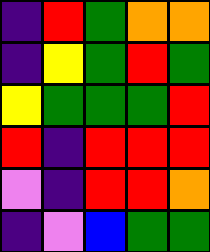[["indigo", "red", "green", "orange", "orange"], ["indigo", "yellow", "green", "red", "green"], ["yellow", "green", "green", "green", "red"], ["red", "indigo", "red", "red", "red"], ["violet", "indigo", "red", "red", "orange"], ["indigo", "violet", "blue", "green", "green"]]